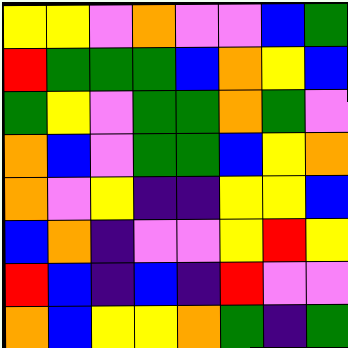[["yellow", "yellow", "violet", "orange", "violet", "violet", "blue", "green"], ["red", "green", "green", "green", "blue", "orange", "yellow", "blue"], ["green", "yellow", "violet", "green", "green", "orange", "green", "violet"], ["orange", "blue", "violet", "green", "green", "blue", "yellow", "orange"], ["orange", "violet", "yellow", "indigo", "indigo", "yellow", "yellow", "blue"], ["blue", "orange", "indigo", "violet", "violet", "yellow", "red", "yellow"], ["red", "blue", "indigo", "blue", "indigo", "red", "violet", "violet"], ["orange", "blue", "yellow", "yellow", "orange", "green", "indigo", "green"]]